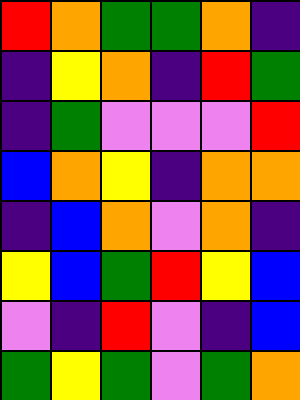[["red", "orange", "green", "green", "orange", "indigo"], ["indigo", "yellow", "orange", "indigo", "red", "green"], ["indigo", "green", "violet", "violet", "violet", "red"], ["blue", "orange", "yellow", "indigo", "orange", "orange"], ["indigo", "blue", "orange", "violet", "orange", "indigo"], ["yellow", "blue", "green", "red", "yellow", "blue"], ["violet", "indigo", "red", "violet", "indigo", "blue"], ["green", "yellow", "green", "violet", "green", "orange"]]